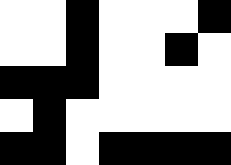[["white", "white", "black", "white", "white", "white", "black"], ["white", "white", "black", "white", "white", "black", "white"], ["black", "black", "black", "white", "white", "white", "white"], ["white", "black", "white", "white", "white", "white", "white"], ["black", "black", "white", "black", "black", "black", "black"]]